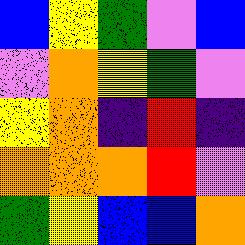[["blue", "yellow", "green", "violet", "blue"], ["violet", "orange", "yellow", "green", "violet"], ["yellow", "orange", "indigo", "red", "indigo"], ["orange", "orange", "orange", "red", "violet"], ["green", "yellow", "blue", "blue", "orange"]]